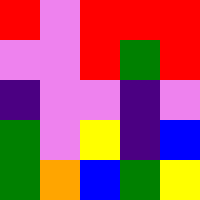[["red", "violet", "red", "red", "red"], ["violet", "violet", "red", "green", "red"], ["indigo", "violet", "violet", "indigo", "violet"], ["green", "violet", "yellow", "indigo", "blue"], ["green", "orange", "blue", "green", "yellow"]]